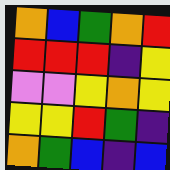[["orange", "blue", "green", "orange", "red"], ["red", "red", "red", "indigo", "yellow"], ["violet", "violet", "yellow", "orange", "yellow"], ["yellow", "yellow", "red", "green", "indigo"], ["orange", "green", "blue", "indigo", "blue"]]